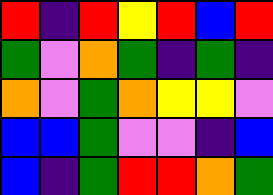[["red", "indigo", "red", "yellow", "red", "blue", "red"], ["green", "violet", "orange", "green", "indigo", "green", "indigo"], ["orange", "violet", "green", "orange", "yellow", "yellow", "violet"], ["blue", "blue", "green", "violet", "violet", "indigo", "blue"], ["blue", "indigo", "green", "red", "red", "orange", "green"]]